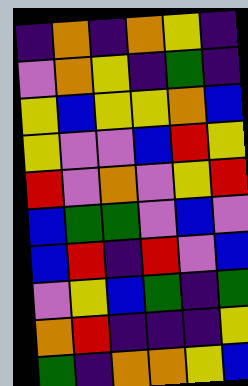[["indigo", "orange", "indigo", "orange", "yellow", "indigo"], ["violet", "orange", "yellow", "indigo", "green", "indigo"], ["yellow", "blue", "yellow", "yellow", "orange", "blue"], ["yellow", "violet", "violet", "blue", "red", "yellow"], ["red", "violet", "orange", "violet", "yellow", "red"], ["blue", "green", "green", "violet", "blue", "violet"], ["blue", "red", "indigo", "red", "violet", "blue"], ["violet", "yellow", "blue", "green", "indigo", "green"], ["orange", "red", "indigo", "indigo", "indigo", "yellow"], ["green", "indigo", "orange", "orange", "yellow", "blue"]]